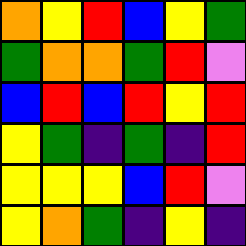[["orange", "yellow", "red", "blue", "yellow", "green"], ["green", "orange", "orange", "green", "red", "violet"], ["blue", "red", "blue", "red", "yellow", "red"], ["yellow", "green", "indigo", "green", "indigo", "red"], ["yellow", "yellow", "yellow", "blue", "red", "violet"], ["yellow", "orange", "green", "indigo", "yellow", "indigo"]]